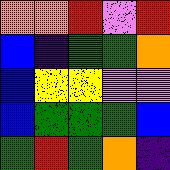[["orange", "orange", "red", "violet", "red"], ["blue", "indigo", "green", "green", "orange"], ["blue", "yellow", "yellow", "violet", "violet"], ["blue", "green", "green", "green", "blue"], ["green", "red", "green", "orange", "indigo"]]